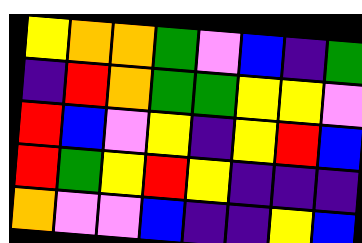[["yellow", "orange", "orange", "green", "violet", "blue", "indigo", "green"], ["indigo", "red", "orange", "green", "green", "yellow", "yellow", "violet"], ["red", "blue", "violet", "yellow", "indigo", "yellow", "red", "blue"], ["red", "green", "yellow", "red", "yellow", "indigo", "indigo", "indigo"], ["orange", "violet", "violet", "blue", "indigo", "indigo", "yellow", "blue"]]